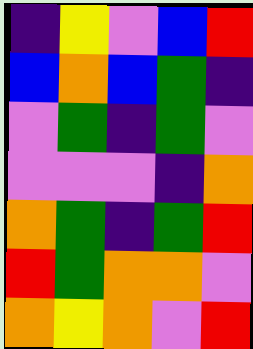[["indigo", "yellow", "violet", "blue", "red"], ["blue", "orange", "blue", "green", "indigo"], ["violet", "green", "indigo", "green", "violet"], ["violet", "violet", "violet", "indigo", "orange"], ["orange", "green", "indigo", "green", "red"], ["red", "green", "orange", "orange", "violet"], ["orange", "yellow", "orange", "violet", "red"]]